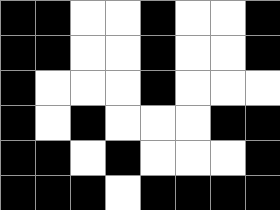[["black", "black", "white", "white", "black", "white", "white", "black"], ["black", "black", "white", "white", "black", "white", "white", "black"], ["black", "white", "white", "white", "black", "white", "white", "white"], ["black", "white", "black", "white", "white", "white", "black", "black"], ["black", "black", "white", "black", "white", "white", "white", "black"], ["black", "black", "black", "white", "black", "black", "black", "black"]]